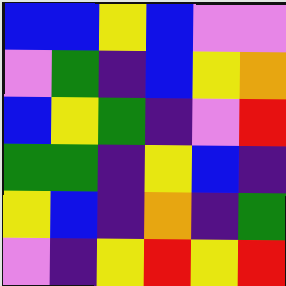[["blue", "blue", "yellow", "blue", "violet", "violet"], ["violet", "green", "indigo", "blue", "yellow", "orange"], ["blue", "yellow", "green", "indigo", "violet", "red"], ["green", "green", "indigo", "yellow", "blue", "indigo"], ["yellow", "blue", "indigo", "orange", "indigo", "green"], ["violet", "indigo", "yellow", "red", "yellow", "red"]]